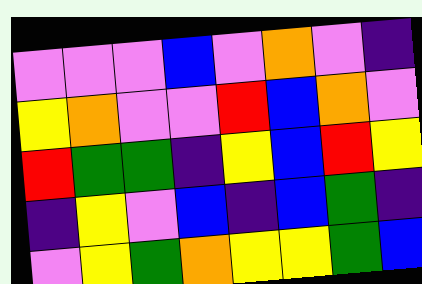[["violet", "violet", "violet", "blue", "violet", "orange", "violet", "indigo"], ["yellow", "orange", "violet", "violet", "red", "blue", "orange", "violet"], ["red", "green", "green", "indigo", "yellow", "blue", "red", "yellow"], ["indigo", "yellow", "violet", "blue", "indigo", "blue", "green", "indigo"], ["violet", "yellow", "green", "orange", "yellow", "yellow", "green", "blue"]]